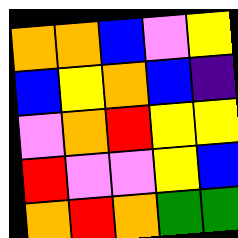[["orange", "orange", "blue", "violet", "yellow"], ["blue", "yellow", "orange", "blue", "indigo"], ["violet", "orange", "red", "yellow", "yellow"], ["red", "violet", "violet", "yellow", "blue"], ["orange", "red", "orange", "green", "green"]]